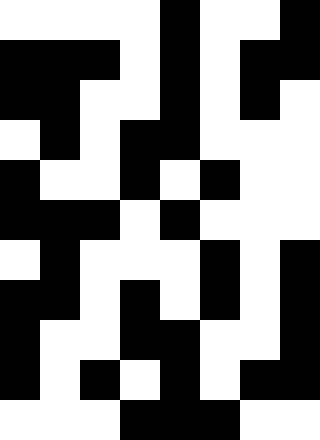[["white", "white", "white", "white", "black", "white", "white", "black"], ["black", "black", "black", "white", "black", "white", "black", "black"], ["black", "black", "white", "white", "black", "white", "black", "white"], ["white", "black", "white", "black", "black", "white", "white", "white"], ["black", "white", "white", "black", "white", "black", "white", "white"], ["black", "black", "black", "white", "black", "white", "white", "white"], ["white", "black", "white", "white", "white", "black", "white", "black"], ["black", "black", "white", "black", "white", "black", "white", "black"], ["black", "white", "white", "black", "black", "white", "white", "black"], ["black", "white", "black", "white", "black", "white", "black", "black"], ["white", "white", "white", "black", "black", "black", "white", "white"]]